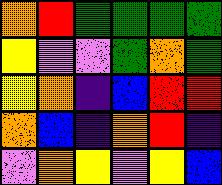[["orange", "red", "green", "green", "green", "green"], ["yellow", "violet", "violet", "green", "orange", "green"], ["yellow", "orange", "indigo", "blue", "red", "red"], ["orange", "blue", "indigo", "orange", "red", "indigo"], ["violet", "orange", "yellow", "violet", "yellow", "blue"]]